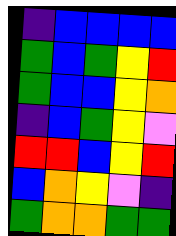[["indigo", "blue", "blue", "blue", "blue"], ["green", "blue", "green", "yellow", "red"], ["green", "blue", "blue", "yellow", "orange"], ["indigo", "blue", "green", "yellow", "violet"], ["red", "red", "blue", "yellow", "red"], ["blue", "orange", "yellow", "violet", "indigo"], ["green", "orange", "orange", "green", "green"]]